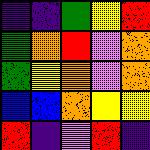[["indigo", "indigo", "green", "yellow", "red"], ["green", "orange", "red", "violet", "orange"], ["green", "yellow", "orange", "violet", "orange"], ["blue", "blue", "orange", "yellow", "yellow"], ["red", "indigo", "violet", "red", "indigo"]]